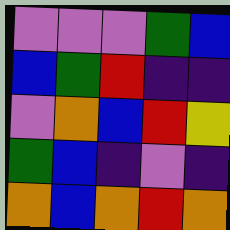[["violet", "violet", "violet", "green", "blue"], ["blue", "green", "red", "indigo", "indigo"], ["violet", "orange", "blue", "red", "yellow"], ["green", "blue", "indigo", "violet", "indigo"], ["orange", "blue", "orange", "red", "orange"]]